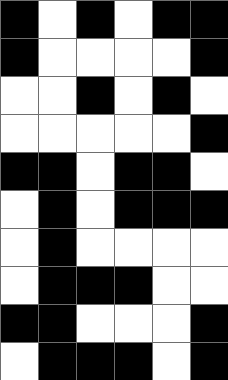[["black", "white", "black", "white", "black", "black"], ["black", "white", "white", "white", "white", "black"], ["white", "white", "black", "white", "black", "white"], ["white", "white", "white", "white", "white", "black"], ["black", "black", "white", "black", "black", "white"], ["white", "black", "white", "black", "black", "black"], ["white", "black", "white", "white", "white", "white"], ["white", "black", "black", "black", "white", "white"], ["black", "black", "white", "white", "white", "black"], ["white", "black", "black", "black", "white", "black"]]